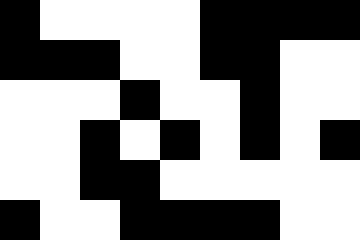[["black", "white", "white", "white", "white", "black", "black", "black", "black"], ["black", "black", "black", "white", "white", "black", "black", "white", "white"], ["white", "white", "white", "black", "white", "white", "black", "white", "white"], ["white", "white", "black", "white", "black", "white", "black", "white", "black"], ["white", "white", "black", "black", "white", "white", "white", "white", "white"], ["black", "white", "white", "black", "black", "black", "black", "white", "white"]]